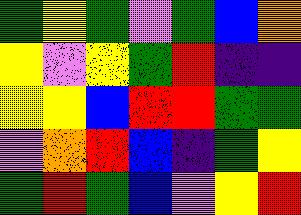[["green", "yellow", "green", "violet", "green", "blue", "orange"], ["yellow", "violet", "yellow", "green", "red", "indigo", "indigo"], ["yellow", "yellow", "blue", "red", "red", "green", "green"], ["violet", "orange", "red", "blue", "indigo", "green", "yellow"], ["green", "red", "green", "blue", "violet", "yellow", "red"]]